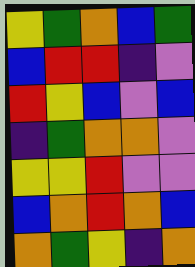[["yellow", "green", "orange", "blue", "green"], ["blue", "red", "red", "indigo", "violet"], ["red", "yellow", "blue", "violet", "blue"], ["indigo", "green", "orange", "orange", "violet"], ["yellow", "yellow", "red", "violet", "violet"], ["blue", "orange", "red", "orange", "blue"], ["orange", "green", "yellow", "indigo", "orange"]]